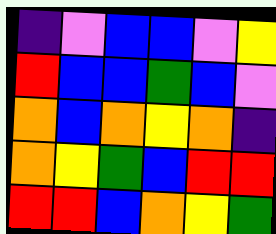[["indigo", "violet", "blue", "blue", "violet", "yellow"], ["red", "blue", "blue", "green", "blue", "violet"], ["orange", "blue", "orange", "yellow", "orange", "indigo"], ["orange", "yellow", "green", "blue", "red", "red"], ["red", "red", "blue", "orange", "yellow", "green"]]